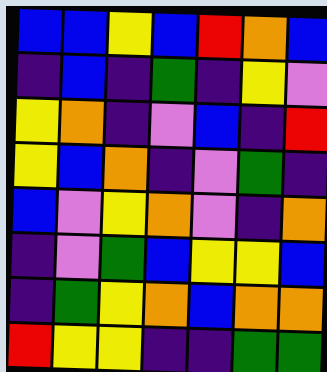[["blue", "blue", "yellow", "blue", "red", "orange", "blue"], ["indigo", "blue", "indigo", "green", "indigo", "yellow", "violet"], ["yellow", "orange", "indigo", "violet", "blue", "indigo", "red"], ["yellow", "blue", "orange", "indigo", "violet", "green", "indigo"], ["blue", "violet", "yellow", "orange", "violet", "indigo", "orange"], ["indigo", "violet", "green", "blue", "yellow", "yellow", "blue"], ["indigo", "green", "yellow", "orange", "blue", "orange", "orange"], ["red", "yellow", "yellow", "indigo", "indigo", "green", "green"]]